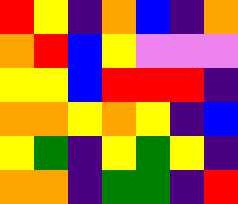[["red", "yellow", "indigo", "orange", "blue", "indigo", "orange"], ["orange", "red", "blue", "yellow", "violet", "violet", "violet"], ["yellow", "yellow", "blue", "red", "red", "red", "indigo"], ["orange", "orange", "yellow", "orange", "yellow", "indigo", "blue"], ["yellow", "green", "indigo", "yellow", "green", "yellow", "indigo"], ["orange", "orange", "indigo", "green", "green", "indigo", "red"]]